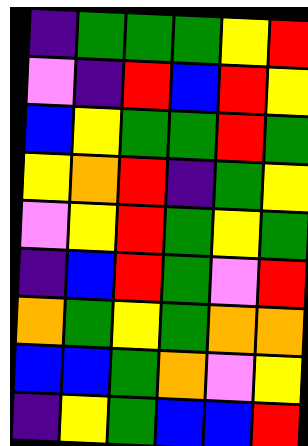[["indigo", "green", "green", "green", "yellow", "red"], ["violet", "indigo", "red", "blue", "red", "yellow"], ["blue", "yellow", "green", "green", "red", "green"], ["yellow", "orange", "red", "indigo", "green", "yellow"], ["violet", "yellow", "red", "green", "yellow", "green"], ["indigo", "blue", "red", "green", "violet", "red"], ["orange", "green", "yellow", "green", "orange", "orange"], ["blue", "blue", "green", "orange", "violet", "yellow"], ["indigo", "yellow", "green", "blue", "blue", "red"]]